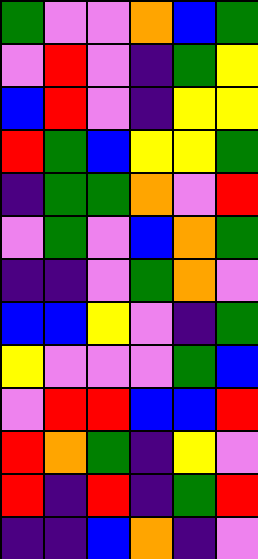[["green", "violet", "violet", "orange", "blue", "green"], ["violet", "red", "violet", "indigo", "green", "yellow"], ["blue", "red", "violet", "indigo", "yellow", "yellow"], ["red", "green", "blue", "yellow", "yellow", "green"], ["indigo", "green", "green", "orange", "violet", "red"], ["violet", "green", "violet", "blue", "orange", "green"], ["indigo", "indigo", "violet", "green", "orange", "violet"], ["blue", "blue", "yellow", "violet", "indigo", "green"], ["yellow", "violet", "violet", "violet", "green", "blue"], ["violet", "red", "red", "blue", "blue", "red"], ["red", "orange", "green", "indigo", "yellow", "violet"], ["red", "indigo", "red", "indigo", "green", "red"], ["indigo", "indigo", "blue", "orange", "indigo", "violet"]]